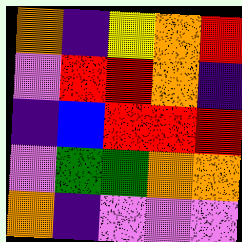[["orange", "indigo", "yellow", "orange", "red"], ["violet", "red", "red", "orange", "indigo"], ["indigo", "blue", "red", "red", "red"], ["violet", "green", "green", "orange", "orange"], ["orange", "indigo", "violet", "violet", "violet"]]